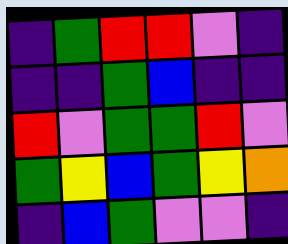[["indigo", "green", "red", "red", "violet", "indigo"], ["indigo", "indigo", "green", "blue", "indigo", "indigo"], ["red", "violet", "green", "green", "red", "violet"], ["green", "yellow", "blue", "green", "yellow", "orange"], ["indigo", "blue", "green", "violet", "violet", "indigo"]]